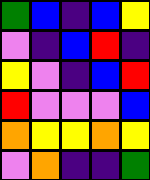[["green", "blue", "indigo", "blue", "yellow"], ["violet", "indigo", "blue", "red", "indigo"], ["yellow", "violet", "indigo", "blue", "red"], ["red", "violet", "violet", "violet", "blue"], ["orange", "yellow", "yellow", "orange", "yellow"], ["violet", "orange", "indigo", "indigo", "green"]]